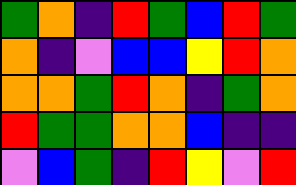[["green", "orange", "indigo", "red", "green", "blue", "red", "green"], ["orange", "indigo", "violet", "blue", "blue", "yellow", "red", "orange"], ["orange", "orange", "green", "red", "orange", "indigo", "green", "orange"], ["red", "green", "green", "orange", "orange", "blue", "indigo", "indigo"], ["violet", "blue", "green", "indigo", "red", "yellow", "violet", "red"]]